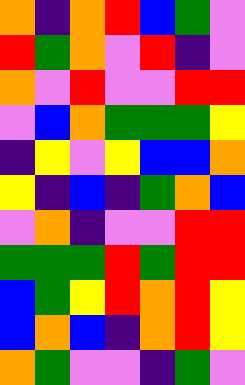[["orange", "indigo", "orange", "red", "blue", "green", "violet"], ["red", "green", "orange", "violet", "red", "indigo", "violet"], ["orange", "violet", "red", "violet", "violet", "red", "red"], ["violet", "blue", "orange", "green", "green", "green", "yellow"], ["indigo", "yellow", "violet", "yellow", "blue", "blue", "orange"], ["yellow", "indigo", "blue", "indigo", "green", "orange", "blue"], ["violet", "orange", "indigo", "violet", "violet", "red", "red"], ["green", "green", "green", "red", "green", "red", "red"], ["blue", "green", "yellow", "red", "orange", "red", "yellow"], ["blue", "orange", "blue", "indigo", "orange", "red", "yellow"], ["orange", "green", "violet", "violet", "indigo", "green", "violet"]]